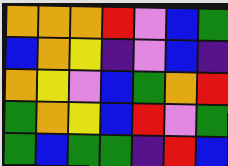[["orange", "orange", "orange", "red", "violet", "blue", "green"], ["blue", "orange", "yellow", "indigo", "violet", "blue", "indigo"], ["orange", "yellow", "violet", "blue", "green", "orange", "red"], ["green", "orange", "yellow", "blue", "red", "violet", "green"], ["green", "blue", "green", "green", "indigo", "red", "blue"]]